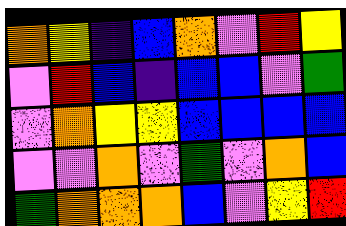[["orange", "yellow", "indigo", "blue", "orange", "violet", "red", "yellow"], ["violet", "red", "blue", "indigo", "blue", "blue", "violet", "green"], ["violet", "orange", "yellow", "yellow", "blue", "blue", "blue", "blue"], ["violet", "violet", "orange", "violet", "green", "violet", "orange", "blue"], ["green", "orange", "orange", "orange", "blue", "violet", "yellow", "red"]]